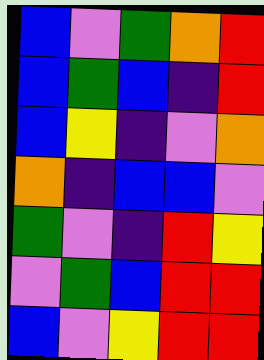[["blue", "violet", "green", "orange", "red"], ["blue", "green", "blue", "indigo", "red"], ["blue", "yellow", "indigo", "violet", "orange"], ["orange", "indigo", "blue", "blue", "violet"], ["green", "violet", "indigo", "red", "yellow"], ["violet", "green", "blue", "red", "red"], ["blue", "violet", "yellow", "red", "red"]]